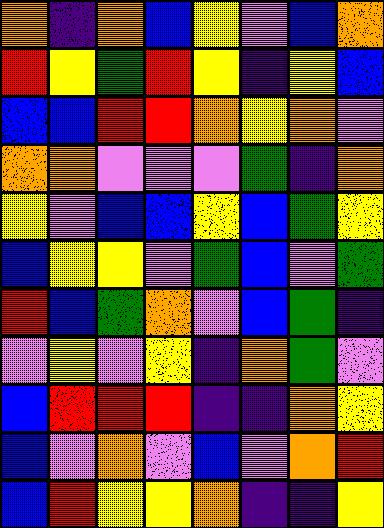[["orange", "indigo", "orange", "blue", "yellow", "violet", "blue", "orange"], ["red", "yellow", "green", "red", "yellow", "indigo", "yellow", "blue"], ["blue", "blue", "red", "red", "orange", "yellow", "orange", "violet"], ["orange", "orange", "violet", "violet", "violet", "green", "indigo", "orange"], ["yellow", "violet", "blue", "blue", "yellow", "blue", "green", "yellow"], ["blue", "yellow", "yellow", "violet", "green", "blue", "violet", "green"], ["red", "blue", "green", "orange", "violet", "blue", "green", "indigo"], ["violet", "yellow", "violet", "yellow", "indigo", "orange", "green", "violet"], ["blue", "red", "red", "red", "indigo", "indigo", "orange", "yellow"], ["blue", "violet", "orange", "violet", "blue", "violet", "orange", "red"], ["blue", "red", "yellow", "yellow", "orange", "indigo", "indigo", "yellow"]]